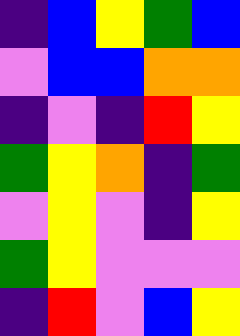[["indigo", "blue", "yellow", "green", "blue"], ["violet", "blue", "blue", "orange", "orange"], ["indigo", "violet", "indigo", "red", "yellow"], ["green", "yellow", "orange", "indigo", "green"], ["violet", "yellow", "violet", "indigo", "yellow"], ["green", "yellow", "violet", "violet", "violet"], ["indigo", "red", "violet", "blue", "yellow"]]